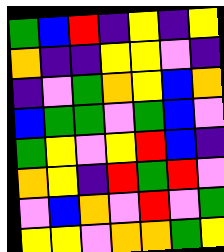[["green", "blue", "red", "indigo", "yellow", "indigo", "yellow"], ["orange", "indigo", "indigo", "yellow", "yellow", "violet", "indigo"], ["indigo", "violet", "green", "orange", "yellow", "blue", "orange"], ["blue", "green", "green", "violet", "green", "blue", "violet"], ["green", "yellow", "violet", "yellow", "red", "blue", "indigo"], ["orange", "yellow", "indigo", "red", "green", "red", "violet"], ["violet", "blue", "orange", "violet", "red", "violet", "green"], ["yellow", "yellow", "violet", "orange", "orange", "green", "yellow"]]